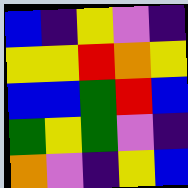[["blue", "indigo", "yellow", "violet", "indigo"], ["yellow", "yellow", "red", "orange", "yellow"], ["blue", "blue", "green", "red", "blue"], ["green", "yellow", "green", "violet", "indigo"], ["orange", "violet", "indigo", "yellow", "blue"]]